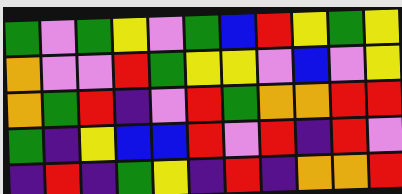[["green", "violet", "green", "yellow", "violet", "green", "blue", "red", "yellow", "green", "yellow"], ["orange", "violet", "violet", "red", "green", "yellow", "yellow", "violet", "blue", "violet", "yellow"], ["orange", "green", "red", "indigo", "violet", "red", "green", "orange", "orange", "red", "red"], ["green", "indigo", "yellow", "blue", "blue", "red", "violet", "red", "indigo", "red", "violet"], ["indigo", "red", "indigo", "green", "yellow", "indigo", "red", "indigo", "orange", "orange", "red"]]